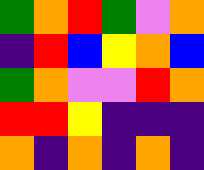[["green", "orange", "red", "green", "violet", "orange"], ["indigo", "red", "blue", "yellow", "orange", "blue"], ["green", "orange", "violet", "violet", "red", "orange"], ["red", "red", "yellow", "indigo", "indigo", "indigo"], ["orange", "indigo", "orange", "indigo", "orange", "indigo"]]